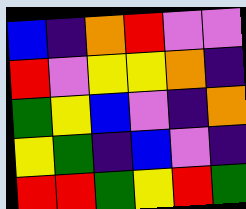[["blue", "indigo", "orange", "red", "violet", "violet"], ["red", "violet", "yellow", "yellow", "orange", "indigo"], ["green", "yellow", "blue", "violet", "indigo", "orange"], ["yellow", "green", "indigo", "blue", "violet", "indigo"], ["red", "red", "green", "yellow", "red", "green"]]